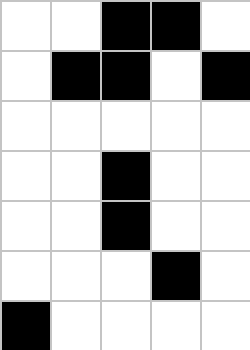[["white", "white", "black", "black", "white"], ["white", "black", "black", "white", "black"], ["white", "white", "white", "white", "white"], ["white", "white", "black", "white", "white"], ["white", "white", "black", "white", "white"], ["white", "white", "white", "black", "white"], ["black", "white", "white", "white", "white"]]